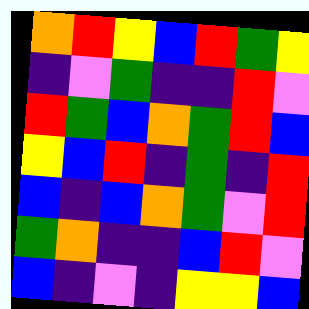[["orange", "red", "yellow", "blue", "red", "green", "yellow"], ["indigo", "violet", "green", "indigo", "indigo", "red", "violet"], ["red", "green", "blue", "orange", "green", "red", "blue"], ["yellow", "blue", "red", "indigo", "green", "indigo", "red"], ["blue", "indigo", "blue", "orange", "green", "violet", "red"], ["green", "orange", "indigo", "indigo", "blue", "red", "violet"], ["blue", "indigo", "violet", "indigo", "yellow", "yellow", "blue"]]